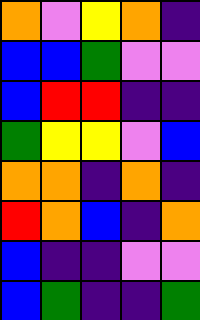[["orange", "violet", "yellow", "orange", "indigo"], ["blue", "blue", "green", "violet", "violet"], ["blue", "red", "red", "indigo", "indigo"], ["green", "yellow", "yellow", "violet", "blue"], ["orange", "orange", "indigo", "orange", "indigo"], ["red", "orange", "blue", "indigo", "orange"], ["blue", "indigo", "indigo", "violet", "violet"], ["blue", "green", "indigo", "indigo", "green"]]